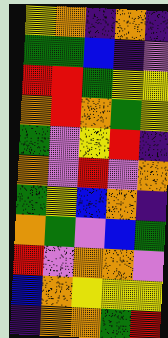[["yellow", "orange", "indigo", "orange", "indigo"], ["green", "green", "blue", "indigo", "violet"], ["red", "red", "green", "yellow", "yellow"], ["orange", "red", "orange", "green", "yellow"], ["green", "violet", "yellow", "red", "indigo"], ["orange", "violet", "red", "violet", "orange"], ["green", "yellow", "blue", "orange", "indigo"], ["orange", "green", "violet", "blue", "green"], ["red", "violet", "orange", "orange", "violet"], ["blue", "orange", "yellow", "yellow", "yellow"], ["indigo", "orange", "orange", "green", "red"]]